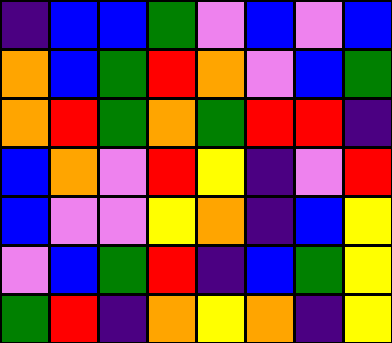[["indigo", "blue", "blue", "green", "violet", "blue", "violet", "blue"], ["orange", "blue", "green", "red", "orange", "violet", "blue", "green"], ["orange", "red", "green", "orange", "green", "red", "red", "indigo"], ["blue", "orange", "violet", "red", "yellow", "indigo", "violet", "red"], ["blue", "violet", "violet", "yellow", "orange", "indigo", "blue", "yellow"], ["violet", "blue", "green", "red", "indigo", "blue", "green", "yellow"], ["green", "red", "indigo", "orange", "yellow", "orange", "indigo", "yellow"]]